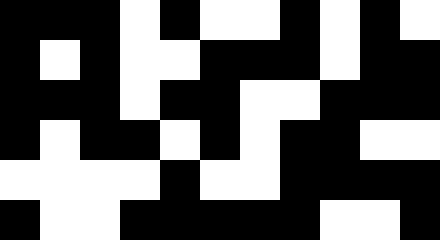[["black", "black", "black", "white", "black", "white", "white", "black", "white", "black", "white"], ["black", "white", "black", "white", "white", "black", "black", "black", "white", "black", "black"], ["black", "black", "black", "white", "black", "black", "white", "white", "black", "black", "black"], ["black", "white", "black", "black", "white", "black", "white", "black", "black", "white", "white"], ["white", "white", "white", "white", "black", "white", "white", "black", "black", "black", "black"], ["black", "white", "white", "black", "black", "black", "black", "black", "white", "white", "black"]]